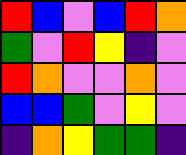[["red", "blue", "violet", "blue", "red", "orange"], ["green", "violet", "red", "yellow", "indigo", "violet"], ["red", "orange", "violet", "violet", "orange", "violet"], ["blue", "blue", "green", "violet", "yellow", "violet"], ["indigo", "orange", "yellow", "green", "green", "indigo"]]